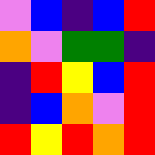[["violet", "blue", "indigo", "blue", "red"], ["orange", "violet", "green", "green", "indigo"], ["indigo", "red", "yellow", "blue", "red"], ["indigo", "blue", "orange", "violet", "red"], ["red", "yellow", "red", "orange", "red"]]